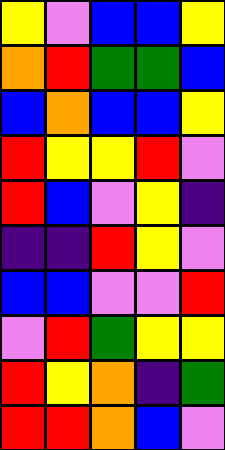[["yellow", "violet", "blue", "blue", "yellow"], ["orange", "red", "green", "green", "blue"], ["blue", "orange", "blue", "blue", "yellow"], ["red", "yellow", "yellow", "red", "violet"], ["red", "blue", "violet", "yellow", "indigo"], ["indigo", "indigo", "red", "yellow", "violet"], ["blue", "blue", "violet", "violet", "red"], ["violet", "red", "green", "yellow", "yellow"], ["red", "yellow", "orange", "indigo", "green"], ["red", "red", "orange", "blue", "violet"]]